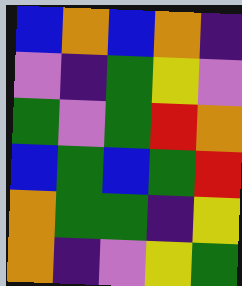[["blue", "orange", "blue", "orange", "indigo"], ["violet", "indigo", "green", "yellow", "violet"], ["green", "violet", "green", "red", "orange"], ["blue", "green", "blue", "green", "red"], ["orange", "green", "green", "indigo", "yellow"], ["orange", "indigo", "violet", "yellow", "green"]]